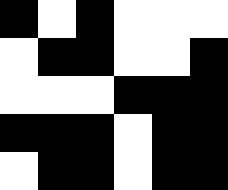[["black", "white", "black", "white", "white", "white"], ["white", "black", "black", "white", "white", "black"], ["white", "white", "white", "black", "black", "black"], ["black", "black", "black", "white", "black", "black"], ["white", "black", "black", "white", "black", "black"]]